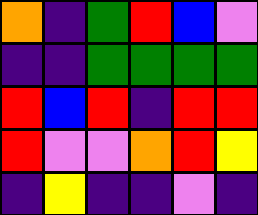[["orange", "indigo", "green", "red", "blue", "violet"], ["indigo", "indigo", "green", "green", "green", "green"], ["red", "blue", "red", "indigo", "red", "red"], ["red", "violet", "violet", "orange", "red", "yellow"], ["indigo", "yellow", "indigo", "indigo", "violet", "indigo"]]